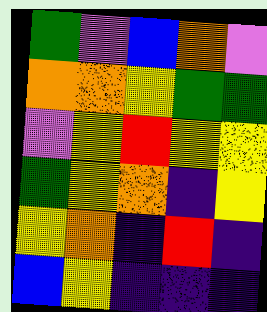[["green", "violet", "blue", "orange", "violet"], ["orange", "orange", "yellow", "green", "green"], ["violet", "yellow", "red", "yellow", "yellow"], ["green", "yellow", "orange", "indigo", "yellow"], ["yellow", "orange", "indigo", "red", "indigo"], ["blue", "yellow", "indigo", "indigo", "indigo"]]